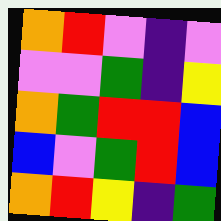[["orange", "red", "violet", "indigo", "violet"], ["violet", "violet", "green", "indigo", "yellow"], ["orange", "green", "red", "red", "blue"], ["blue", "violet", "green", "red", "blue"], ["orange", "red", "yellow", "indigo", "green"]]